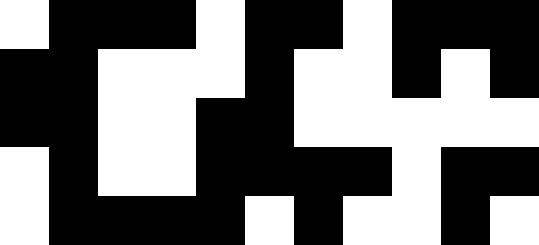[["white", "black", "black", "black", "white", "black", "black", "white", "black", "black", "black"], ["black", "black", "white", "white", "white", "black", "white", "white", "black", "white", "black"], ["black", "black", "white", "white", "black", "black", "white", "white", "white", "white", "white"], ["white", "black", "white", "white", "black", "black", "black", "black", "white", "black", "black"], ["white", "black", "black", "black", "black", "white", "black", "white", "white", "black", "white"]]